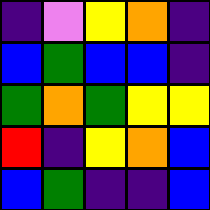[["indigo", "violet", "yellow", "orange", "indigo"], ["blue", "green", "blue", "blue", "indigo"], ["green", "orange", "green", "yellow", "yellow"], ["red", "indigo", "yellow", "orange", "blue"], ["blue", "green", "indigo", "indigo", "blue"]]